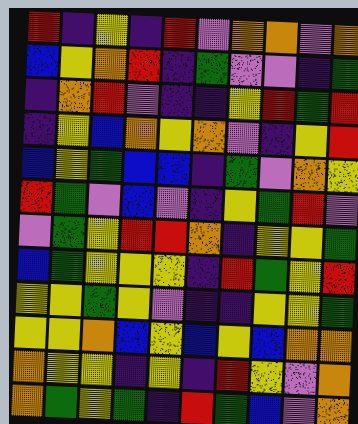[["red", "indigo", "yellow", "indigo", "red", "violet", "orange", "orange", "violet", "orange"], ["blue", "yellow", "orange", "red", "indigo", "green", "violet", "violet", "indigo", "green"], ["indigo", "orange", "red", "violet", "indigo", "indigo", "yellow", "red", "green", "red"], ["indigo", "yellow", "blue", "orange", "yellow", "orange", "violet", "indigo", "yellow", "red"], ["blue", "yellow", "green", "blue", "blue", "indigo", "green", "violet", "orange", "yellow"], ["red", "green", "violet", "blue", "violet", "indigo", "yellow", "green", "red", "violet"], ["violet", "green", "yellow", "red", "red", "orange", "indigo", "yellow", "yellow", "green"], ["blue", "green", "yellow", "yellow", "yellow", "indigo", "red", "green", "yellow", "red"], ["yellow", "yellow", "green", "yellow", "violet", "indigo", "indigo", "yellow", "yellow", "green"], ["yellow", "yellow", "orange", "blue", "yellow", "blue", "yellow", "blue", "orange", "orange"], ["orange", "yellow", "yellow", "indigo", "yellow", "indigo", "red", "yellow", "violet", "orange"], ["orange", "green", "yellow", "green", "indigo", "red", "green", "blue", "violet", "orange"]]